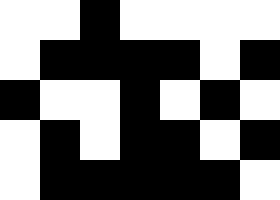[["white", "white", "black", "white", "white", "white", "white"], ["white", "black", "black", "black", "black", "white", "black"], ["black", "white", "white", "black", "white", "black", "white"], ["white", "black", "white", "black", "black", "white", "black"], ["white", "black", "black", "black", "black", "black", "white"]]